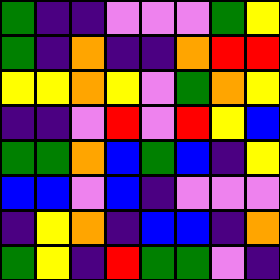[["green", "indigo", "indigo", "violet", "violet", "violet", "green", "yellow"], ["green", "indigo", "orange", "indigo", "indigo", "orange", "red", "red"], ["yellow", "yellow", "orange", "yellow", "violet", "green", "orange", "yellow"], ["indigo", "indigo", "violet", "red", "violet", "red", "yellow", "blue"], ["green", "green", "orange", "blue", "green", "blue", "indigo", "yellow"], ["blue", "blue", "violet", "blue", "indigo", "violet", "violet", "violet"], ["indigo", "yellow", "orange", "indigo", "blue", "blue", "indigo", "orange"], ["green", "yellow", "indigo", "red", "green", "green", "violet", "indigo"]]